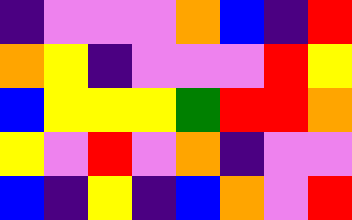[["indigo", "violet", "violet", "violet", "orange", "blue", "indigo", "red"], ["orange", "yellow", "indigo", "violet", "violet", "violet", "red", "yellow"], ["blue", "yellow", "yellow", "yellow", "green", "red", "red", "orange"], ["yellow", "violet", "red", "violet", "orange", "indigo", "violet", "violet"], ["blue", "indigo", "yellow", "indigo", "blue", "orange", "violet", "red"]]